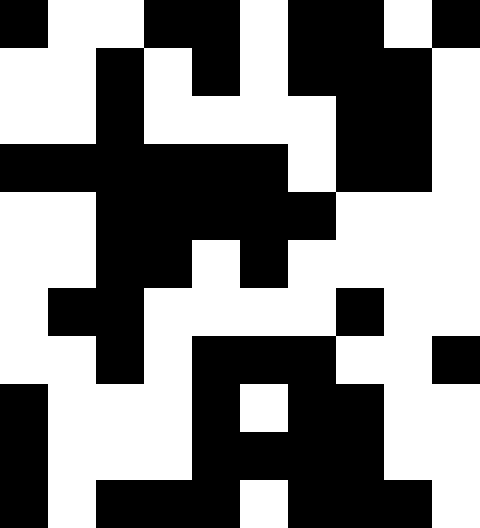[["black", "white", "white", "black", "black", "white", "black", "black", "white", "black"], ["white", "white", "black", "white", "black", "white", "black", "black", "black", "white"], ["white", "white", "black", "white", "white", "white", "white", "black", "black", "white"], ["black", "black", "black", "black", "black", "black", "white", "black", "black", "white"], ["white", "white", "black", "black", "black", "black", "black", "white", "white", "white"], ["white", "white", "black", "black", "white", "black", "white", "white", "white", "white"], ["white", "black", "black", "white", "white", "white", "white", "black", "white", "white"], ["white", "white", "black", "white", "black", "black", "black", "white", "white", "black"], ["black", "white", "white", "white", "black", "white", "black", "black", "white", "white"], ["black", "white", "white", "white", "black", "black", "black", "black", "white", "white"], ["black", "white", "black", "black", "black", "white", "black", "black", "black", "white"]]